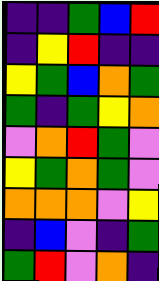[["indigo", "indigo", "green", "blue", "red"], ["indigo", "yellow", "red", "indigo", "indigo"], ["yellow", "green", "blue", "orange", "green"], ["green", "indigo", "green", "yellow", "orange"], ["violet", "orange", "red", "green", "violet"], ["yellow", "green", "orange", "green", "violet"], ["orange", "orange", "orange", "violet", "yellow"], ["indigo", "blue", "violet", "indigo", "green"], ["green", "red", "violet", "orange", "indigo"]]